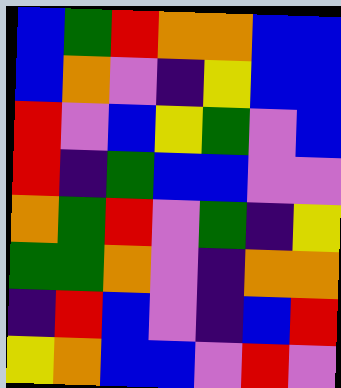[["blue", "green", "red", "orange", "orange", "blue", "blue"], ["blue", "orange", "violet", "indigo", "yellow", "blue", "blue"], ["red", "violet", "blue", "yellow", "green", "violet", "blue"], ["red", "indigo", "green", "blue", "blue", "violet", "violet"], ["orange", "green", "red", "violet", "green", "indigo", "yellow"], ["green", "green", "orange", "violet", "indigo", "orange", "orange"], ["indigo", "red", "blue", "violet", "indigo", "blue", "red"], ["yellow", "orange", "blue", "blue", "violet", "red", "violet"]]